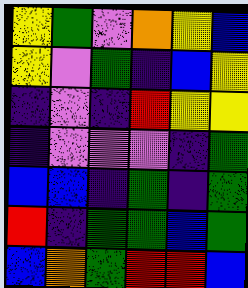[["yellow", "green", "violet", "orange", "yellow", "blue"], ["yellow", "violet", "green", "indigo", "blue", "yellow"], ["indigo", "violet", "indigo", "red", "yellow", "yellow"], ["indigo", "violet", "violet", "violet", "indigo", "green"], ["blue", "blue", "indigo", "green", "indigo", "green"], ["red", "indigo", "green", "green", "blue", "green"], ["blue", "orange", "green", "red", "red", "blue"]]